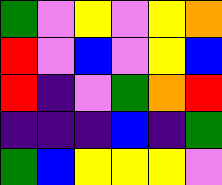[["green", "violet", "yellow", "violet", "yellow", "orange"], ["red", "violet", "blue", "violet", "yellow", "blue"], ["red", "indigo", "violet", "green", "orange", "red"], ["indigo", "indigo", "indigo", "blue", "indigo", "green"], ["green", "blue", "yellow", "yellow", "yellow", "violet"]]